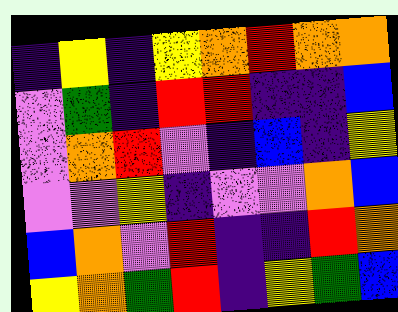[["indigo", "yellow", "indigo", "yellow", "orange", "red", "orange", "orange"], ["violet", "green", "indigo", "red", "red", "indigo", "indigo", "blue"], ["violet", "orange", "red", "violet", "indigo", "blue", "indigo", "yellow"], ["violet", "violet", "yellow", "indigo", "violet", "violet", "orange", "blue"], ["blue", "orange", "violet", "red", "indigo", "indigo", "red", "orange"], ["yellow", "orange", "green", "red", "indigo", "yellow", "green", "blue"]]